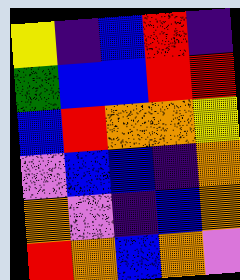[["yellow", "indigo", "blue", "red", "indigo"], ["green", "blue", "blue", "red", "red"], ["blue", "red", "orange", "orange", "yellow"], ["violet", "blue", "blue", "indigo", "orange"], ["orange", "violet", "indigo", "blue", "orange"], ["red", "orange", "blue", "orange", "violet"]]